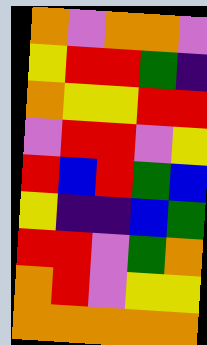[["orange", "violet", "orange", "orange", "violet"], ["yellow", "red", "red", "green", "indigo"], ["orange", "yellow", "yellow", "red", "red"], ["violet", "red", "red", "violet", "yellow"], ["red", "blue", "red", "green", "blue"], ["yellow", "indigo", "indigo", "blue", "green"], ["red", "red", "violet", "green", "orange"], ["orange", "red", "violet", "yellow", "yellow"], ["orange", "orange", "orange", "orange", "orange"]]